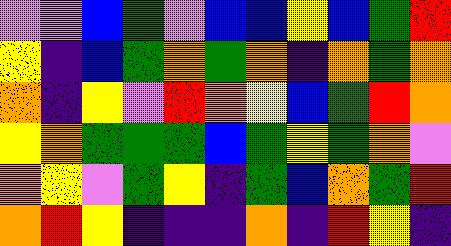[["violet", "violet", "blue", "green", "violet", "blue", "blue", "yellow", "blue", "green", "red"], ["yellow", "indigo", "blue", "green", "orange", "green", "orange", "indigo", "orange", "green", "orange"], ["orange", "indigo", "yellow", "violet", "red", "orange", "yellow", "blue", "green", "red", "orange"], ["yellow", "orange", "green", "green", "green", "blue", "green", "yellow", "green", "orange", "violet"], ["orange", "yellow", "violet", "green", "yellow", "indigo", "green", "blue", "orange", "green", "red"], ["orange", "red", "yellow", "indigo", "indigo", "indigo", "orange", "indigo", "red", "yellow", "indigo"]]